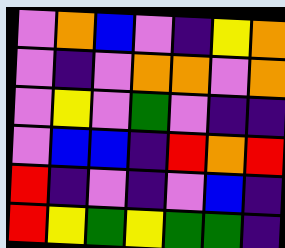[["violet", "orange", "blue", "violet", "indigo", "yellow", "orange"], ["violet", "indigo", "violet", "orange", "orange", "violet", "orange"], ["violet", "yellow", "violet", "green", "violet", "indigo", "indigo"], ["violet", "blue", "blue", "indigo", "red", "orange", "red"], ["red", "indigo", "violet", "indigo", "violet", "blue", "indigo"], ["red", "yellow", "green", "yellow", "green", "green", "indigo"]]